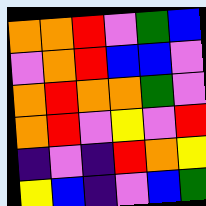[["orange", "orange", "red", "violet", "green", "blue"], ["violet", "orange", "red", "blue", "blue", "violet"], ["orange", "red", "orange", "orange", "green", "violet"], ["orange", "red", "violet", "yellow", "violet", "red"], ["indigo", "violet", "indigo", "red", "orange", "yellow"], ["yellow", "blue", "indigo", "violet", "blue", "green"]]